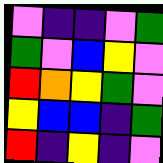[["violet", "indigo", "indigo", "violet", "green"], ["green", "violet", "blue", "yellow", "violet"], ["red", "orange", "yellow", "green", "violet"], ["yellow", "blue", "blue", "indigo", "green"], ["red", "indigo", "yellow", "indigo", "violet"]]